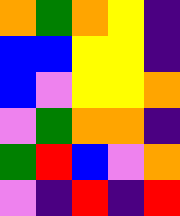[["orange", "green", "orange", "yellow", "indigo"], ["blue", "blue", "yellow", "yellow", "indigo"], ["blue", "violet", "yellow", "yellow", "orange"], ["violet", "green", "orange", "orange", "indigo"], ["green", "red", "blue", "violet", "orange"], ["violet", "indigo", "red", "indigo", "red"]]